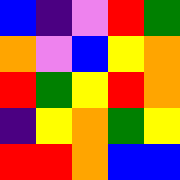[["blue", "indigo", "violet", "red", "green"], ["orange", "violet", "blue", "yellow", "orange"], ["red", "green", "yellow", "red", "orange"], ["indigo", "yellow", "orange", "green", "yellow"], ["red", "red", "orange", "blue", "blue"]]